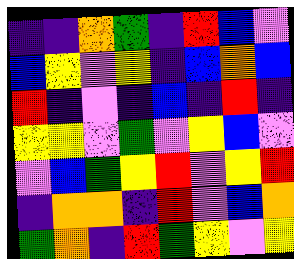[["indigo", "indigo", "orange", "green", "indigo", "red", "blue", "violet"], ["blue", "yellow", "violet", "yellow", "indigo", "blue", "orange", "blue"], ["red", "indigo", "violet", "indigo", "blue", "indigo", "red", "indigo"], ["yellow", "yellow", "violet", "green", "violet", "yellow", "blue", "violet"], ["violet", "blue", "green", "yellow", "red", "violet", "yellow", "red"], ["indigo", "orange", "orange", "indigo", "red", "violet", "blue", "orange"], ["green", "orange", "indigo", "red", "green", "yellow", "violet", "yellow"]]